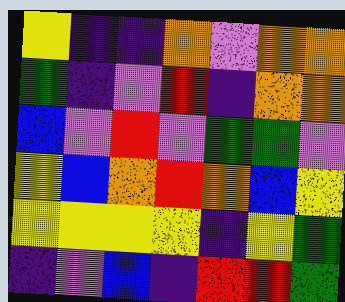[["yellow", "indigo", "indigo", "orange", "violet", "orange", "orange"], ["green", "indigo", "violet", "red", "indigo", "orange", "orange"], ["blue", "violet", "red", "violet", "green", "green", "violet"], ["yellow", "blue", "orange", "red", "orange", "blue", "yellow"], ["yellow", "yellow", "yellow", "yellow", "indigo", "yellow", "green"], ["indigo", "violet", "blue", "indigo", "red", "red", "green"]]